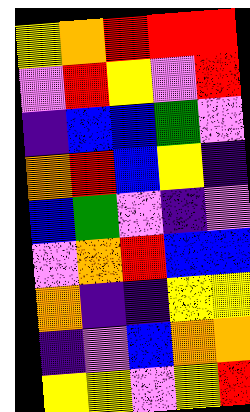[["yellow", "orange", "red", "red", "red"], ["violet", "red", "yellow", "violet", "red"], ["indigo", "blue", "blue", "green", "violet"], ["orange", "red", "blue", "yellow", "indigo"], ["blue", "green", "violet", "indigo", "violet"], ["violet", "orange", "red", "blue", "blue"], ["orange", "indigo", "indigo", "yellow", "yellow"], ["indigo", "violet", "blue", "orange", "orange"], ["yellow", "yellow", "violet", "yellow", "red"]]